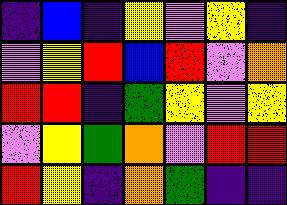[["indigo", "blue", "indigo", "yellow", "violet", "yellow", "indigo"], ["violet", "yellow", "red", "blue", "red", "violet", "orange"], ["red", "red", "indigo", "green", "yellow", "violet", "yellow"], ["violet", "yellow", "green", "orange", "violet", "red", "red"], ["red", "yellow", "indigo", "orange", "green", "indigo", "indigo"]]